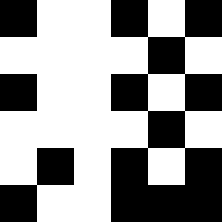[["black", "white", "white", "black", "white", "black"], ["white", "white", "white", "white", "black", "white"], ["black", "white", "white", "black", "white", "black"], ["white", "white", "white", "white", "black", "white"], ["white", "black", "white", "black", "white", "black"], ["black", "white", "white", "black", "black", "black"]]